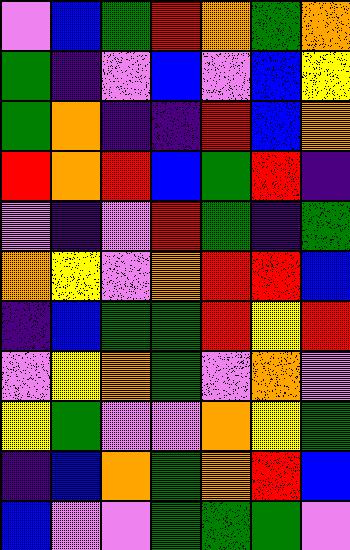[["violet", "blue", "green", "red", "orange", "green", "orange"], ["green", "indigo", "violet", "blue", "violet", "blue", "yellow"], ["green", "orange", "indigo", "indigo", "red", "blue", "orange"], ["red", "orange", "red", "blue", "green", "red", "indigo"], ["violet", "indigo", "violet", "red", "green", "indigo", "green"], ["orange", "yellow", "violet", "orange", "red", "red", "blue"], ["indigo", "blue", "green", "green", "red", "yellow", "red"], ["violet", "yellow", "orange", "green", "violet", "orange", "violet"], ["yellow", "green", "violet", "violet", "orange", "yellow", "green"], ["indigo", "blue", "orange", "green", "orange", "red", "blue"], ["blue", "violet", "violet", "green", "green", "green", "violet"]]